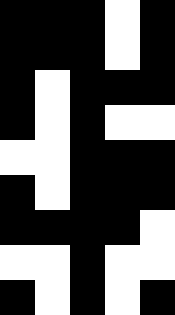[["black", "black", "black", "white", "black"], ["black", "black", "black", "white", "black"], ["black", "white", "black", "black", "black"], ["black", "white", "black", "white", "white"], ["white", "white", "black", "black", "black"], ["black", "white", "black", "black", "black"], ["black", "black", "black", "black", "white"], ["white", "white", "black", "white", "white"], ["black", "white", "black", "white", "black"]]